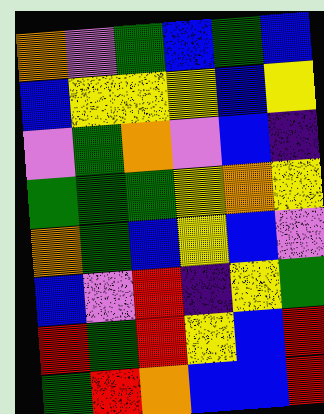[["orange", "violet", "green", "blue", "green", "blue"], ["blue", "yellow", "yellow", "yellow", "blue", "yellow"], ["violet", "green", "orange", "violet", "blue", "indigo"], ["green", "green", "green", "yellow", "orange", "yellow"], ["orange", "green", "blue", "yellow", "blue", "violet"], ["blue", "violet", "red", "indigo", "yellow", "green"], ["red", "green", "red", "yellow", "blue", "red"], ["green", "red", "orange", "blue", "blue", "red"]]